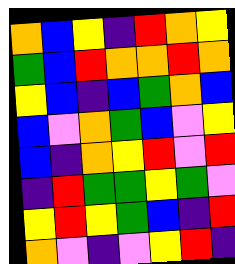[["orange", "blue", "yellow", "indigo", "red", "orange", "yellow"], ["green", "blue", "red", "orange", "orange", "red", "orange"], ["yellow", "blue", "indigo", "blue", "green", "orange", "blue"], ["blue", "violet", "orange", "green", "blue", "violet", "yellow"], ["blue", "indigo", "orange", "yellow", "red", "violet", "red"], ["indigo", "red", "green", "green", "yellow", "green", "violet"], ["yellow", "red", "yellow", "green", "blue", "indigo", "red"], ["orange", "violet", "indigo", "violet", "yellow", "red", "indigo"]]